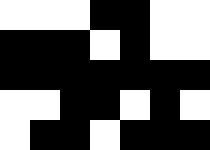[["white", "white", "white", "black", "black", "white", "white"], ["black", "black", "black", "white", "black", "white", "white"], ["black", "black", "black", "black", "black", "black", "black"], ["white", "white", "black", "black", "white", "black", "white"], ["white", "black", "black", "white", "black", "black", "black"]]